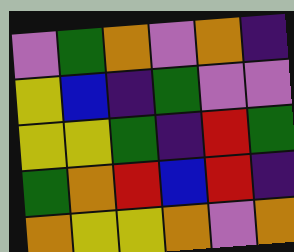[["violet", "green", "orange", "violet", "orange", "indigo"], ["yellow", "blue", "indigo", "green", "violet", "violet"], ["yellow", "yellow", "green", "indigo", "red", "green"], ["green", "orange", "red", "blue", "red", "indigo"], ["orange", "yellow", "yellow", "orange", "violet", "orange"]]